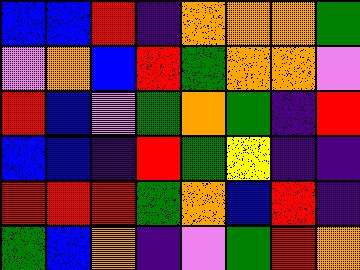[["blue", "blue", "red", "indigo", "orange", "orange", "orange", "green"], ["violet", "orange", "blue", "red", "green", "orange", "orange", "violet"], ["red", "blue", "violet", "green", "orange", "green", "indigo", "red"], ["blue", "blue", "indigo", "red", "green", "yellow", "indigo", "indigo"], ["red", "red", "red", "green", "orange", "blue", "red", "indigo"], ["green", "blue", "orange", "indigo", "violet", "green", "red", "orange"]]